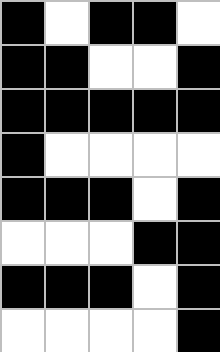[["black", "white", "black", "black", "white"], ["black", "black", "white", "white", "black"], ["black", "black", "black", "black", "black"], ["black", "white", "white", "white", "white"], ["black", "black", "black", "white", "black"], ["white", "white", "white", "black", "black"], ["black", "black", "black", "white", "black"], ["white", "white", "white", "white", "black"]]